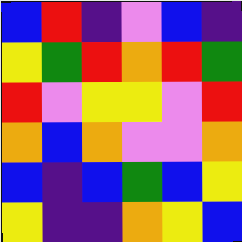[["blue", "red", "indigo", "violet", "blue", "indigo"], ["yellow", "green", "red", "orange", "red", "green"], ["red", "violet", "yellow", "yellow", "violet", "red"], ["orange", "blue", "orange", "violet", "violet", "orange"], ["blue", "indigo", "blue", "green", "blue", "yellow"], ["yellow", "indigo", "indigo", "orange", "yellow", "blue"]]